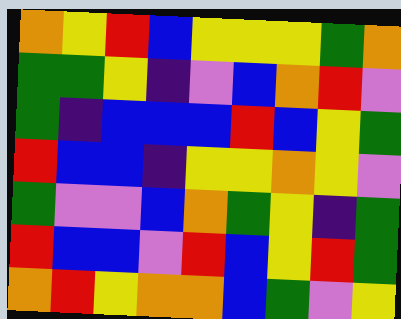[["orange", "yellow", "red", "blue", "yellow", "yellow", "yellow", "green", "orange"], ["green", "green", "yellow", "indigo", "violet", "blue", "orange", "red", "violet"], ["green", "indigo", "blue", "blue", "blue", "red", "blue", "yellow", "green"], ["red", "blue", "blue", "indigo", "yellow", "yellow", "orange", "yellow", "violet"], ["green", "violet", "violet", "blue", "orange", "green", "yellow", "indigo", "green"], ["red", "blue", "blue", "violet", "red", "blue", "yellow", "red", "green"], ["orange", "red", "yellow", "orange", "orange", "blue", "green", "violet", "yellow"]]